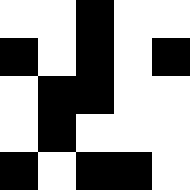[["white", "white", "black", "white", "white"], ["black", "white", "black", "white", "black"], ["white", "black", "black", "white", "white"], ["white", "black", "white", "white", "white"], ["black", "white", "black", "black", "white"]]